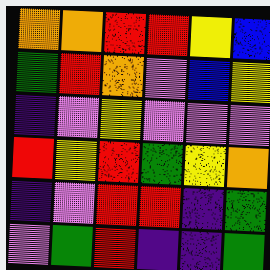[["orange", "orange", "red", "red", "yellow", "blue"], ["green", "red", "orange", "violet", "blue", "yellow"], ["indigo", "violet", "yellow", "violet", "violet", "violet"], ["red", "yellow", "red", "green", "yellow", "orange"], ["indigo", "violet", "red", "red", "indigo", "green"], ["violet", "green", "red", "indigo", "indigo", "green"]]